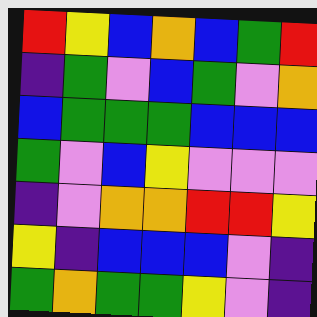[["red", "yellow", "blue", "orange", "blue", "green", "red"], ["indigo", "green", "violet", "blue", "green", "violet", "orange"], ["blue", "green", "green", "green", "blue", "blue", "blue"], ["green", "violet", "blue", "yellow", "violet", "violet", "violet"], ["indigo", "violet", "orange", "orange", "red", "red", "yellow"], ["yellow", "indigo", "blue", "blue", "blue", "violet", "indigo"], ["green", "orange", "green", "green", "yellow", "violet", "indigo"]]